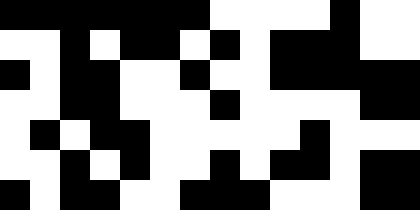[["black", "black", "black", "black", "black", "black", "black", "white", "white", "white", "white", "black", "white", "white"], ["white", "white", "black", "white", "black", "black", "white", "black", "white", "black", "black", "black", "white", "white"], ["black", "white", "black", "black", "white", "white", "black", "white", "white", "black", "black", "black", "black", "black"], ["white", "white", "black", "black", "white", "white", "white", "black", "white", "white", "white", "white", "black", "black"], ["white", "black", "white", "black", "black", "white", "white", "white", "white", "white", "black", "white", "white", "white"], ["white", "white", "black", "white", "black", "white", "white", "black", "white", "black", "black", "white", "black", "black"], ["black", "white", "black", "black", "white", "white", "black", "black", "black", "white", "white", "white", "black", "black"]]